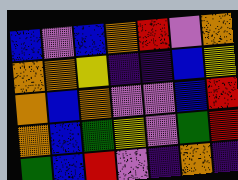[["blue", "violet", "blue", "orange", "red", "violet", "orange"], ["orange", "orange", "yellow", "indigo", "indigo", "blue", "yellow"], ["orange", "blue", "orange", "violet", "violet", "blue", "red"], ["orange", "blue", "green", "yellow", "violet", "green", "red"], ["green", "blue", "red", "violet", "indigo", "orange", "indigo"]]